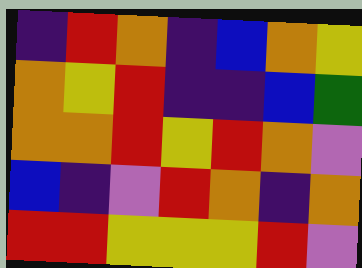[["indigo", "red", "orange", "indigo", "blue", "orange", "yellow"], ["orange", "yellow", "red", "indigo", "indigo", "blue", "green"], ["orange", "orange", "red", "yellow", "red", "orange", "violet"], ["blue", "indigo", "violet", "red", "orange", "indigo", "orange"], ["red", "red", "yellow", "yellow", "yellow", "red", "violet"]]